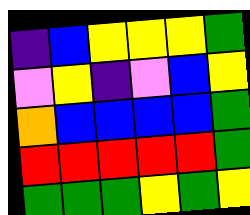[["indigo", "blue", "yellow", "yellow", "yellow", "green"], ["violet", "yellow", "indigo", "violet", "blue", "yellow"], ["orange", "blue", "blue", "blue", "blue", "green"], ["red", "red", "red", "red", "red", "green"], ["green", "green", "green", "yellow", "green", "yellow"]]